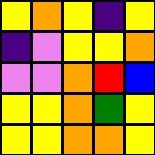[["yellow", "orange", "yellow", "indigo", "yellow"], ["indigo", "violet", "yellow", "yellow", "orange"], ["violet", "violet", "orange", "red", "blue"], ["yellow", "yellow", "orange", "green", "yellow"], ["yellow", "yellow", "orange", "orange", "yellow"]]